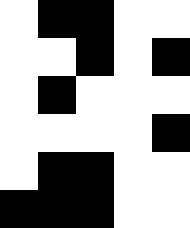[["white", "black", "black", "white", "white"], ["white", "white", "black", "white", "black"], ["white", "black", "white", "white", "white"], ["white", "white", "white", "white", "black"], ["white", "black", "black", "white", "white"], ["black", "black", "black", "white", "white"]]